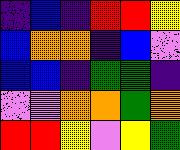[["indigo", "blue", "indigo", "red", "red", "yellow"], ["blue", "orange", "orange", "indigo", "blue", "violet"], ["blue", "blue", "indigo", "green", "green", "indigo"], ["violet", "violet", "orange", "orange", "green", "orange"], ["red", "red", "yellow", "violet", "yellow", "green"]]